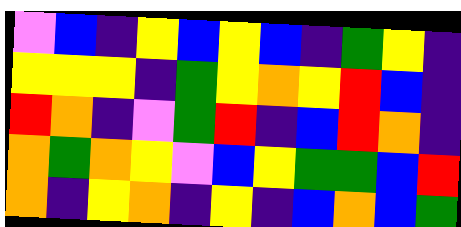[["violet", "blue", "indigo", "yellow", "blue", "yellow", "blue", "indigo", "green", "yellow", "indigo"], ["yellow", "yellow", "yellow", "indigo", "green", "yellow", "orange", "yellow", "red", "blue", "indigo"], ["red", "orange", "indigo", "violet", "green", "red", "indigo", "blue", "red", "orange", "indigo"], ["orange", "green", "orange", "yellow", "violet", "blue", "yellow", "green", "green", "blue", "red"], ["orange", "indigo", "yellow", "orange", "indigo", "yellow", "indigo", "blue", "orange", "blue", "green"]]